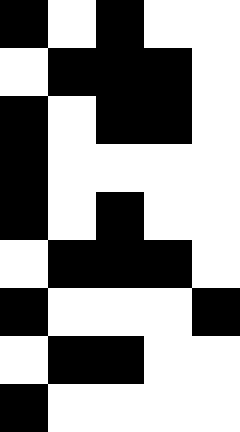[["black", "white", "black", "white", "white"], ["white", "black", "black", "black", "white"], ["black", "white", "black", "black", "white"], ["black", "white", "white", "white", "white"], ["black", "white", "black", "white", "white"], ["white", "black", "black", "black", "white"], ["black", "white", "white", "white", "black"], ["white", "black", "black", "white", "white"], ["black", "white", "white", "white", "white"]]